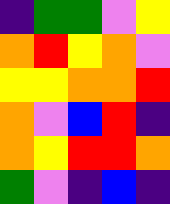[["indigo", "green", "green", "violet", "yellow"], ["orange", "red", "yellow", "orange", "violet"], ["yellow", "yellow", "orange", "orange", "red"], ["orange", "violet", "blue", "red", "indigo"], ["orange", "yellow", "red", "red", "orange"], ["green", "violet", "indigo", "blue", "indigo"]]